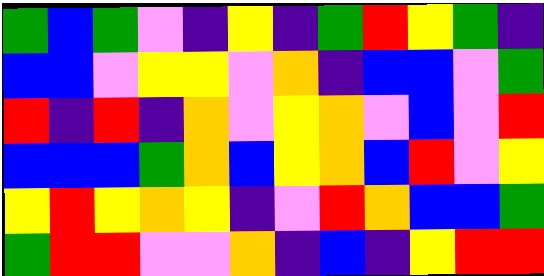[["green", "blue", "green", "violet", "indigo", "yellow", "indigo", "green", "red", "yellow", "green", "indigo"], ["blue", "blue", "violet", "yellow", "yellow", "violet", "orange", "indigo", "blue", "blue", "violet", "green"], ["red", "indigo", "red", "indigo", "orange", "violet", "yellow", "orange", "violet", "blue", "violet", "red"], ["blue", "blue", "blue", "green", "orange", "blue", "yellow", "orange", "blue", "red", "violet", "yellow"], ["yellow", "red", "yellow", "orange", "yellow", "indigo", "violet", "red", "orange", "blue", "blue", "green"], ["green", "red", "red", "violet", "violet", "orange", "indigo", "blue", "indigo", "yellow", "red", "red"]]